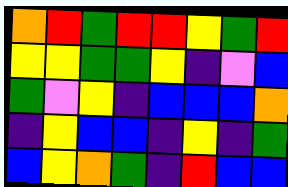[["orange", "red", "green", "red", "red", "yellow", "green", "red"], ["yellow", "yellow", "green", "green", "yellow", "indigo", "violet", "blue"], ["green", "violet", "yellow", "indigo", "blue", "blue", "blue", "orange"], ["indigo", "yellow", "blue", "blue", "indigo", "yellow", "indigo", "green"], ["blue", "yellow", "orange", "green", "indigo", "red", "blue", "blue"]]